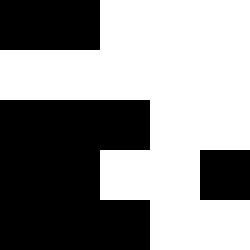[["black", "black", "white", "white", "white"], ["white", "white", "white", "white", "white"], ["black", "black", "black", "white", "white"], ["black", "black", "white", "white", "black"], ["black", "black", "black", "white", "white"]]